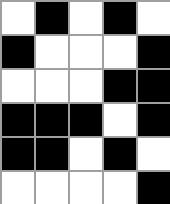[["white", "black", "white", "black", "white"], ["black", "white", "white", "white", "black"], ["white", "white", "white", "black", "black"], ["black", "black", "black", "white", "black"], ["black", "black", "white", "black", "white"], ["white", "white", "white", "white", "black"]]